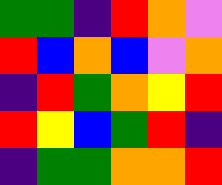[["green", "green", "indigo", "red", "orange", "violet"], ["red", "blue", "orange", "blue", "violet", "orange"], ["indigo", "red", "green", "orange", "yellow", "red"], ["red", "yellow", "blue", "green", "red", "indigo"], ["indigo", "green", "green", "orange", "orange", "red"]]